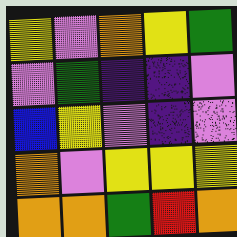[["yellow", "violet", "orange", "yellow", "green"], ["violet", "green", "indigo", "indigo", "violet"], ["blue", "yellow", "violet", "indigo", "violet"], ["orange", "violet", "yellow", "yellow", "yellow"], ["orange", "orange", "green", "red", "orange"]]